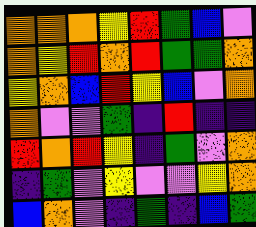[["orange", "orange", "orange", "yellow", "red", "green", "blue", "violet"], ["orange", "yellow", "red", "orange", "red", "green", "green", "orange"], ["yellow", "orange", "blue", "red", "yellow", "blue", "violet", "orange"], ["orange", "violet", "violet", "green", "indigo", "red", "indigo", "indigo"], ["red", "orange", "red", "yellow", "indigo", "green", "violet", "orange"], ["indigo", "green", "violet", "yellow", "violet", "violet", "yellow", "orange"], ["blue", "orange", "violet", "indigo", "green", "indigo", "blue", "green"]]